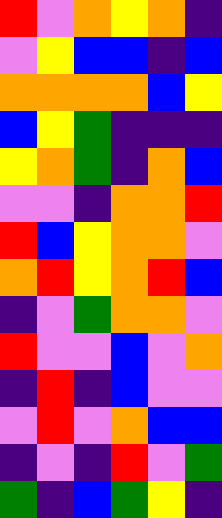[["red", "violet", "orange", "yellow", "orange", "indigo"], ["violet", "yellow", "blue", "blue", "indigo", "blue"], ["orange", "orange", "orange", "orange", "blue", "yellow"], ["blue", "yellow", "green", "indigo", "indigo", "indigo"], ["yellow", "orange", "green", "indigo", "orange", "blue"], ["violet", "violet", "indigo", "orange", "orange", "red"], ["red", "blue", "yellow", "orange", "orange", "violet"], ["orange", "red", "yellow", "orange", "red", "blue"], ["indigo", "violet", "green", "orange", "orange", "violet"], ["red", "violet", "violet", "blue", "violet", "orange"], ["indigo", "red", "indigo", "blue", "violet", "violet"], ["violet", "red", "violet", "orange", "blue", "blue"], ["indigo", "violet", "indigo", "red", "violet", "green"], ["green", "indigo", "blue", "green", "yellow", "indigo"]]